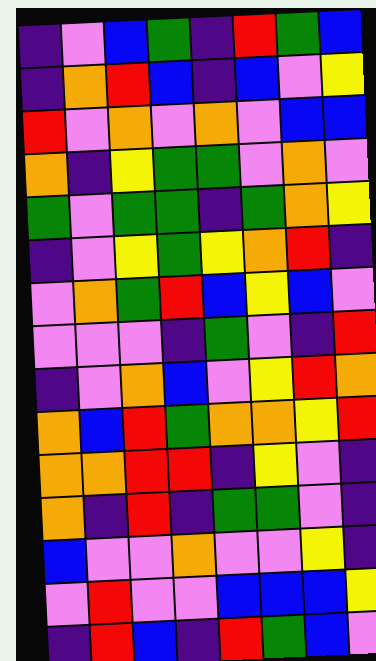[["indigo", "violet", "blue", "green", "indigo", "red", "green", "blue"], ["indigo", "orange", "red", "blue", "indigo", "blue", "violet", "yellow"], ["red", "violet", "orange", "violet", "orange", "violet", "blue", "blue"], ["orange", "indigo", "yellow", "green", "green", "violet", "orange", "violet"], ["green", "violet", "green", "green", "indigo", "green", "orange", "yellow"], ["indigo", "violet", "yellow", "green", "yellow", "orange", "red", "indigo"], ["violet", "orange", "green", "red", "blue", "yellow", "blue", "violet"], ["violet", "violet", "violet", "indigo", "green", "violet", "indigo", "red"], ["indigo", "violet", "orange", "blue", "violet", "yellow", "red", "orange"], ["orange", "blue", "red", "green", "orange", "orange", "yellow", "red"], ["orange", "orange", "red", "red", "indigo", "yellow", "violet", "indigo"], ["orange", "indigo", "red", "indigo", "green", "green", "violet", "indigo"], ["blue", "violet", "violet", "orange", "violet", "violet", "yellow", "indigo"], ["violet", "red", "violet", "violet", "blue", "blue", "blue", "yellow"], ["indigo", "red", "blue", "indigo", "red", "green", "blue", "violet"]]